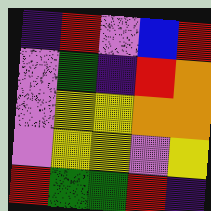[["indigo", "red", "violet", "blue", "red"], ["violet", "green", "indigo", "red", "orange"], ["violet", "yellow", "yellow", "orange", "orange"], ["violet", "yellow", "yellow", "violet", "yellow"], ["red", "green", "green", "red", "indigo"]]